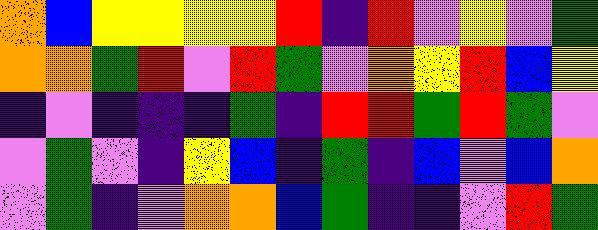[["orange", "blue", "yellow", "yellow", "yellow", "yellow", "red", "indigo", "red", "violet", "yellow", "violet", "green"], ["orange", "orange", "green", "red", "violet", "red", "green", "violet", "orange", "yellow", "red", "blue", "yellow"], ["indigo", "violet", "indigo", "indigo", "indigo", "green", "indigo", "red", "red", "green", "red", "green", "violet"], ["violet", "green", "violet", "indigo", "yellow", "blue", "indigo", "green", "indigo", "blue", "violet", "blue", "orange"], ["violet", "green", "indigo", "violet", "orange", "orange", "blue", "green", "indigo", "indigo", "violet", "red", "green"]]